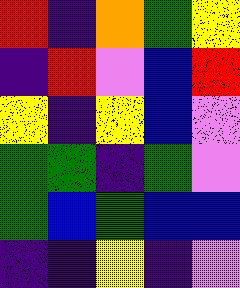[["red", "indigo", "orange", "green", "yellow"], ["indigo", "red", "violet", "blue", "red"], ["yellow", "indigo", "yellow", "blue", "violet"], ["green", "green", "indigo", "green", "violet"], ["green", "blue", "green", "blue", "blue"], ["indigo", "indigo", "yellow", "indigo", "violet"]]